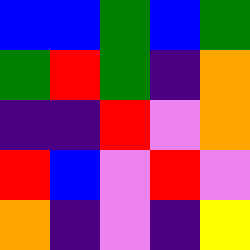[["blue", "blue", "green", "blue", "green"], ["green", "red", "green", "indigo", "orange"], ["indigo", "indigo", "red", "violet", "orange"], ["red", "blue", "violet", "red", "violet"], ["orange", "indigo", "violet", "indigo", "yellow"]]